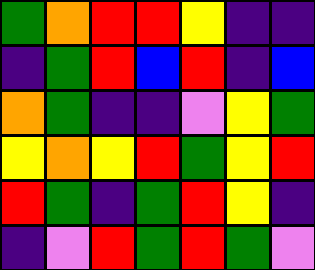[["green", "orange", "red", "red", "yellow", "indigo", "indigo"], ["indigo", "green", "red", "blue", "red", "indigo", "blue"], ["orange", "green", "indigo", "indigo", "violet", "yellow", "green"], ["yellow", "orange", "yellow", "red", "green", "yellow", "red"], ["red", "green", "indigo", "green", "red", "yellow", "indigo"], ["indigo", "violet", "red", "green", "red", "green", "violet"]]